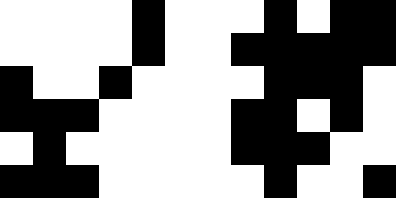[["white", "white", "white", "white", "black", "white", "white", "white", "black", "white", "black", "black"], ["white", "white", "white", "white", "black", "white", "white", "black", "black", "black", "black", "black"], ["black", "white", "white", "black", "white", "white", "white", "white", "black", "black", "black", "white"], ["black", "black", "black", "white", "white", "white", "white", "black", "black", "white", "black", "white"], ["white", "black", "white", "white", "white", "white", "white", "black", "black", "black", "white", "white"], ["black", "black", "black", "white", "white", "white", "white", "white", "black", "white", "white", "black"]]